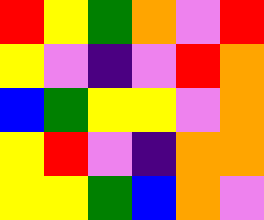[["red", "yellow", "green", "orange", "violet", "red"], ["yellow", "violet", "indigo", "violet", "red", "orange"], ["blue", "green", "yellow", "yellow", "violet", "orange"], ["yellow", "red", "violet", "indigo", "orange", "orange"], ["yellow", "yellow", "green", "blue", "orange", "violet"]]